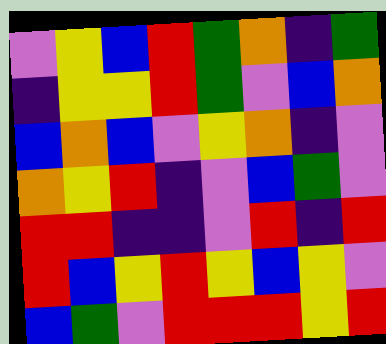[["violet", "yellow", "blue", "red", "green", "orange", "indigo", "green"], ["indigo", "yellow", "yellow", "red", "green", "violet", "blue", "orange"], ["blue", "orange", "blue", "violet", "yellow", "orange", "indigo", "violet"], ["orange", "yellow", "red", "indigo", "violet", "blue", "green", "violet"], ["red", "red", "indigo", "indigo", "violet", "red", "indigo", "red"], ["red", "blue", "yellow", "red", "yellow", "blue", "yellow", "violet"], ["blue", "green", "violet", "red", "red", "red", "yellow", "red"]]